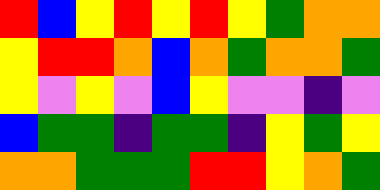[["red", "blue", "yellow", "red", "yellow", "red", "yellow", "green", "orange", "orange"], ["yellow", "red", "red", "orange", "blue", "orange", "green", "orange", "orange", "green"], ["yellow", "violet", "yellow", "violet", "blue", "yellow", "violet", "violet", "indigo", "violet"], ["blue", "green", "green", "indigo", "green", "green", "indigo", "yellow", "green", "yellow"], ["orange", "orange", "green", "green", "green", "red", "red", "yellow", "orange", "green"]]